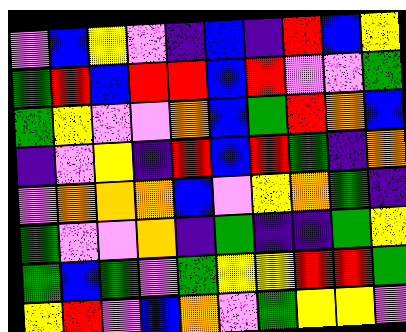[["violet", "blue", "yellow", "violet", "indigo", "blue", "indigo", "red", "blue", "yellow"], ["green", "red", "blue", "red", "red", "blue", "red", "violet", "violet", "green"], ["green", "yellow", "violet", "violet", "orange", "blue", "green", "red", "orange", "blue"], ["indigo", "violet", "yellow", "indigo", "red", "blue", "red", "green", "indigo", "orange"], ["violet", "orange", "orange", "orange", "blue", "violet", "yellow", "orange", "green", "indigo"], ["green", "violet", "violet", "orange", "indigo", "green", "indigo", "indigo", "green", "yellow"], ["green", "blue", "green", "violet", "green", "yellow", "yellow", "red", "red", "green"], ["yellow", "red", "violet", "blue", "orange", "violet", "green", "yellow", "yellow", "violet"]]